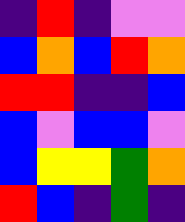[["indigo", "red", "indigo", "violet", "violet"], ["blue", "orange", "blue", "red", "orange"], ["red", "red", "indigo", "indigo", "blue"], ["blue", "violet", "blue", "blue", "violet"], ["blue", "yellow", "yellow", "green", "orange"], ["red", "blue", "indigo", "green", "indigo"]]